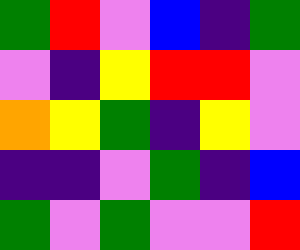[["green", "red", "violet", "blue", "indigo", "green"], ["violet", "indigo", "yellow", "red", "red", "violet"], ["orange", "yellow", "green", "indigo", "yellow", "violet"], ["indigo", "indigo", "violet", "green", "indigo", "blue"], ["green", "violet", "green", "violet", "violet", "red"]]